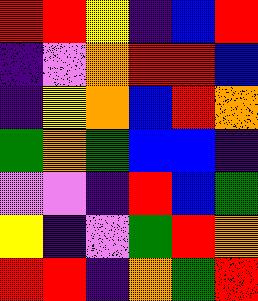[["red", "red", "yellow", "indigo", "blue", "red"], ["indigo", "violet", "orange", "red", "red", "blue"], ["indigo", "yellow", "orange", "blue", "red", "orange"], ["green", "orange", "green", "blue", "blue", "indigo"], ["violet", "violet", "indigo", "red", "blue", "green"], ["yellow", "indigo", "violet", "green", "red", "orange"], ["red", "red", "indigo", "orange", "green", "red"]]